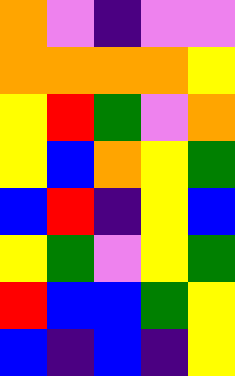[["orange", "violet", "indigo", "violet", "violet"], ["orange", "orange", "orange", "orange", "yellow"], ["yellow", "red", "green", "violet", "orange"], ["yellow", "blue", "orange", "yellow", "green"], ["blue", "red", "indigo", "yellow", "blue"], ["yellow", "green", "violet", "yellow", "green"], ["red", "blue", "blue", "green", "yellow"], ["blue", "indigo", "blue", "indigo", "yellow"]]